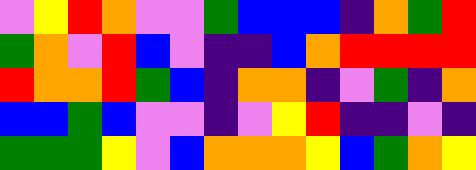[["violet", "yellow", "red", "orange", "violet", "violet", "green", "blue", "blue", "blue", "indigo", "orange", "green", "red"], ["green", "orange", "violet", "red", "blue", "violet", "indigo", "indigo", "blue", "orange", "red", "red", "red", "red"], ["red", "orange", "orange", "red", "green", "blue", "indigo", "orange", "orange", "indigo", "violet", "green", "indigo", "orange"], ["blue", "blue", "green", "blue", "violet", "violet", "indigo", "violet", "yellow", "red", "indigo", "indigo", "violet", "indigo"], ["green", "green", "green", "yellow", "violet", "blue", "orange", "orange", "orange", "yellow", "blue", "green", "orange", "yellow"]]